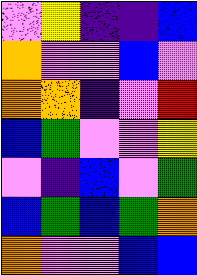[["violet", "yellow", "indigo", "indigo", "blue"], ["orange", "violet", "violet", "blue", "violet"], ["orange", "orange", "indigo", "violet", "red"], ["blue", "green", "violet", "violet", "yellow"], ["violet", "indigo", "blue", "violet", "green"], ["blue", "green", "blue", "green", "orange"], ["orange", "violet", "violet", "blue", "blue"]]